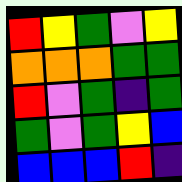[["red", "yellow", "green", "violet", "yellow"], ["orange", "orange", "orange", "green", "green"], ["red", "violet", "green", "indigo", "green"], ["green", "violet", "green", "yellow", "blue"], ["blue", "blue", "blue", "red", "indigo"]]